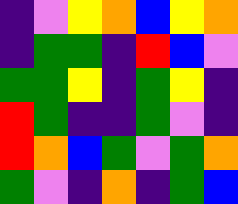[["indigo", "violet", "yellow", "orange", "blue", "yellow", "orange"], ["indigo", "green", "green", "indigo", "red", "blue", "violet"], ["green", "green", "yellow", "indigo", "green", "yellow", "indigo"], ["red", "green", "indigo", "indigo", "green", "violet", "indigo"], ["red", "orange", "blue", "green", "violet", "green", "orange"], ["green", "violet", "indigo", "orange", "indigo", "green", "blue"]]